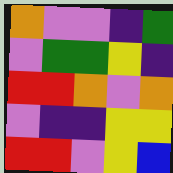[["orange", "violet", "violet", "indigo", "green"], ["violet", "green", "green", "yellow", "indigo"], ["red", "red", "orange", "violet", "orange"], ["violet", "indigo", "indigo", "yellow", "yellow"], ["red", "red", "violet", "yellow", "blue"]]